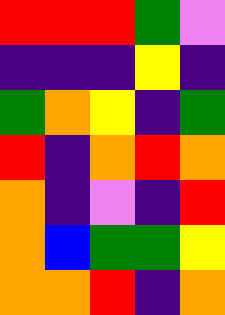[["red", "red", "red", "green", "violet"], ["indigo", "indigo", "indigo", "yellow", "indigo"], ["green", "orange", "yellow", "indigo", "green"], ["red", "indigo", "orange", "red", "orange"], ["orange", "indigo", "violet", "indigo", "red"], ["orange", "blue", "green", "green", "yellow"], ["orange", "orange", "red", "indigo", "orange"]]